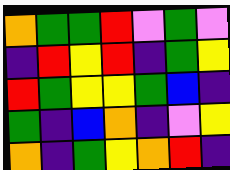[["orange", "green", "green", "red", "violet", "green", "violet"], ["indigo", "red", "yellow", "red", "indigo", "green", "yellow"], ["red", "green", "yellow", "yellow", "green", "blue", "indigo"], ["green", "indigo", "blue", "orange", "indigo", "violet", "yellow"], ["orange", "indigo", "green", "yellow", "orange", "red", "indigo"]]